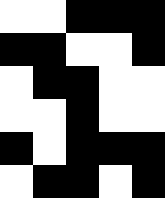[["white", "white", "black", "black", "black"], ["black", "black", "white", "white", "black"], ["white", "black", "black", "white", "white"], ["white", "white", "black", "white", "white"], ["black", "white", "black", "black", "black"], ["white", "black", "black", "white", "black"]]